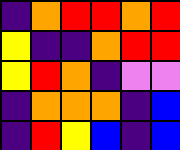[["indigo", "orange", "red", "red", "orange", "red"], ["yellow", "indigo", "indigo", "orange", "red", "red"], ["yellow", "red", "orange", "indigo", "violet", "violet"], ["indigo", "orange", "orange", "orange", "indigo", "blue"], ["indigo", "red", "yellow", "blue", "indigo", "blue"]]